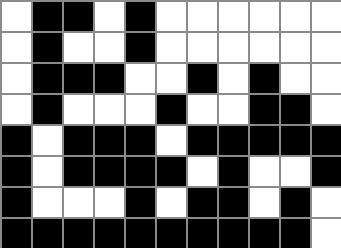[["white", "black", "black", "white", "black", "white", "white", "white", "white", "white", "white"], ["white", "black", "white", "white", "black", "white", "white", "white", "white", "white", "white"], ["white", "black", "black", "black", "white", "white", "black", "white", "black", "white", "white"], ["white", "black", "white", "white", "white", "black", "white", "white", "black", "black", "white"], ["black", "white", "black", "black", "black", "white", "black", "black", "black", "black", "black"], ["black", "white", "black", "black", "black", "black", "white", "black", "white", "white", "black"], ["black", "white", "white", "white", "black", "white", "black", "black", "white", "black", "white"], ["black", "black", "black", "black", "black", "black", "black", "black", "black", "black", "white"]]